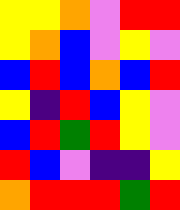[["yellow", "yellow", "orange", "violet", "red", "red"], ["yellow", "orange", "blue", "violet", "yellow", "violet"], ["blue", "red", "blue", "orange", "blue", "red"], ["yellow", "indigo", "red", "blue", "yellow", "violet"], ["blue", "red", "green", "red", "yellow", "violet"], ["red", "blue", "violet", "indigo", "indigo", "yellow"], ["orange", "red", "red", "red", "green", "red"]]